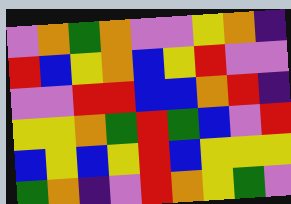[["violet", "orange", "green", "orange", "violet", "violet", "yellow", "orange", "indigo"], ["red", "blue", "yellow", "orange", "blue", "yellow", "red", "violet", "violet"], ["violet", "violet", "red", "red", "blue", "blue", "orange", "red", "indigo"], ["yellow", "yellow", "orange", "green", "red", "green", "blue", "violet", "red"], ["blue", "yellow", "blue", "yellow", "red", "blue", "yellow", "yellow", "yellow"], ["green", "orange", "indigo", "violet", "red", "orange", "yellow", "green", "violet"]]